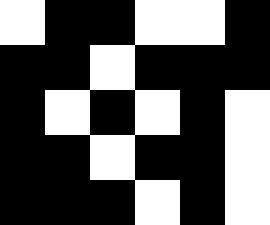[["white", "black", "black", "white", "white", "black"], ["black", "black", "white", "black", "black", "black"], ["black", "white", "black", "white", "black", "white"], ["black", "black", "white", "black", "black", "white"], ["black", "black", "black", "white", "black", "white"]]